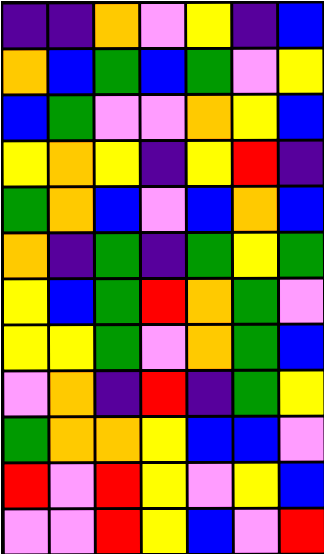[["indigo", "indigo", "orange", "violet", "yellow", "indigo", "blue"], ["orange", "blue", "green", "blue", "green", "violet", "yellow"], ["blue", "green", "violet", "violet", "orange", "yellow", "blue"], ["yellow", "orange", "yellow", "indigo", "yellow", "red", "indigo"], ["green", "orange", "blue", "violet", "blue", "orange", "blue"], ["orange", "indigo", "green", "indigo", "green", "yellow", "green"], ["yellow", "blue", "green", "red", "orange", "green", "violet"], ["yellow", "yellow", "green", "violet", "orange", "green", "blue"], ["violet", "orange", "indigo", "red", "indigo", "green", "yellow"], ["green", "orange", "orange", "yellow", "blue", "blue", "violet"], ["red", "violet", "red", "yellow", "violet", "yellow", "blue"], ["violet", "violet", "red", "yellow", "blue", "violet", "red"]]